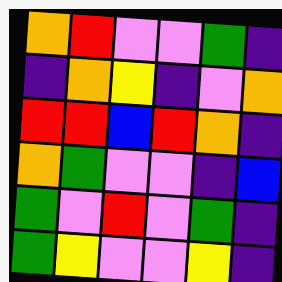[["orange", "red", "violet", "violet", "green", "indigo"], ["indigo", "orange", "yellow", "indigo", "violet", "orange"], ["red", "red", "blue", "red", "orange", "indigo"], ["orange", "green", "violet", "violet", "indigo", "blue"], ["green", "violet", "red", "violet", "green", "indigo"], ["green", "yellow", "violet", "violet", "yellow", "indigo"]]